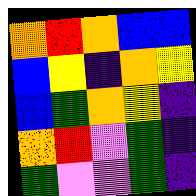[["orange", "red", "orange", "blue", "blue"], ["blue", "yellow", "indigo", "orange", "yellow"], ["blue", "green", "orange", "yellow", "indigo"], ["orange", "red", "violet", "green", "indigo"], ["green", "violet", "violet", "green", "indigo"]]